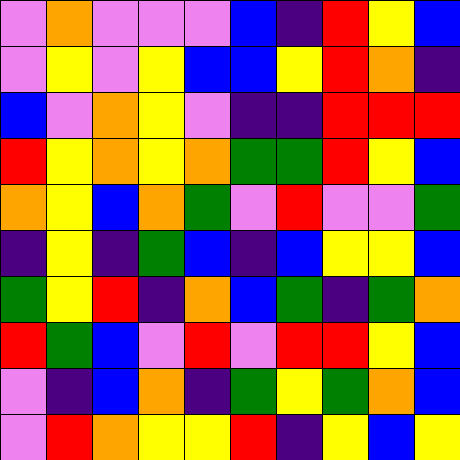[["violet", "orange", "violet", "violet", "violet", "blue", "indigo", "red", "yellow", "blue"], ["violet", "yellow", "violet", "yellow", "blue", "blue", "yellow", "red", "orange", "indigo"], ["blue", "violet", "orange", "yellow", "violet", "indigo", "indigo", "red", "red", "red"], ["red", "yellow", "orange", "yellow", "orange", "green", "green", "red", "yellow", "blue"], ["orange", "yellow", "blue", "orange", "green", "violet", "red", "violet", "violet", "green"], ["indigo", "yellow", "indigo", "green", "blue", "indigo", "blue", "yellow", "yellow", "blue"], ["green", "yellow", "red", "indigo", "orange", "blue", "green", "indigo", "green", "orange"], ["red", "green", "blue", "violet", "red", "violet", "red", "red", "yellow", "blue"], ["violet", "indigo", "blue", "orange", "indigo", "green", "yellow", "green", "orange", "blue"], ["violet", "red", "orange", "yellow", "yellow", "red", "indigo", "yellow", "blue", "yellow"]]